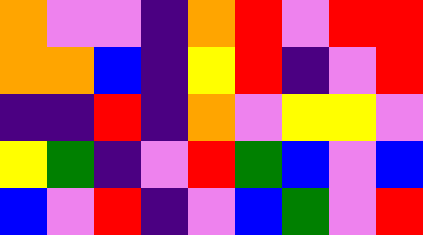[["orange", "violet", "violet", "indigo", "orange", "red", "violet", "red", "red"], ["orange", "orange", "blue", "indigo", "yellow", "red", "indigo", "violet", "red"], ["indigo", "indigo", "red", "indigo", "orange", "violet", "yellow", "yellow", "violet"], ["yellow", "green", "indigo", "violet", "red", "green", "blue", "violet", "blue"], ["blue", "violet", "red", "indigo", "violet", "blue", "green", "violet", "red"]]